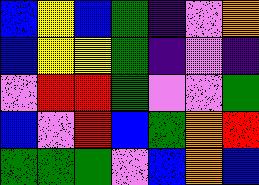[["blue", "yellow", "blue", "green", "indigo", "violet", "orange"], ["blue", "yellow", "yellow", "green", "indigo", "violet", "indigo"], ["violet", "red", "red", "green", "violet", "violet", "green"], ["blue", "violet", "red", "blue", "green", "orange", "red"], ["green", "green", "green", "violet", "blue", "orange", "blue"]]